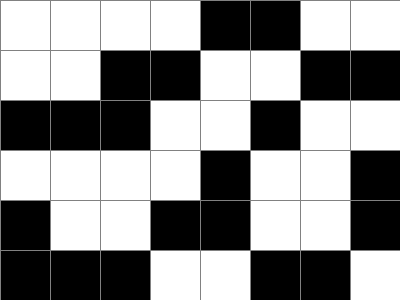[["white", "white", "white", "white", "black", "black", "white", "white"], ["white", "white", "black", "black", "white", "white", "black", "black"], ["black", "black", "black", "white", "white", "black", "white", "white"], ["white", "white", "white", "white", "black", "white", "white", "black"], ["black", "white", "white", "black", "black", "white", "white", "black"], ["black", "black", "black", "white", "white", "black", "black", "white"]]